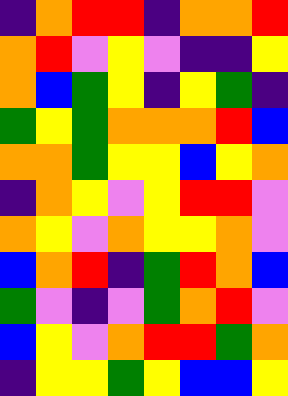[["indigo", "orange", "red", "red", "indigo", "orange", "orange", "red"], ["orange", "red", "violet", "yellow", "violet", "indigo", "indigo", "yellow"], ["orange", "blue", "green", "yellow", "indigo", "yellow", "green", "indigo"], ["green", "yellow", "green", "orange", "orange", "orange", "red", "blue"], ["orange", "orange", "green", "yellow", "yellow", "blue", "yellow", "orange"], ["indigo", "orange", "yellow", "violet", "yellow", "red", "red", "violet"], ["orange", "yellow", "violet", "orange", "yellow", "yellow", "orange", "violet"], ["blue", "orange", "red", "indigo", "green", "red", "orange", "blue"], ["green", "violet", "indigo", "violet", "green", "orange", "red", "violet"], ["blue", "yellow", "violet", "orange", "red", "red", "green", "orange"], ["indigo", "yellow", "yellow", "green", "yellow", "blue", "blue", "yellow"]]